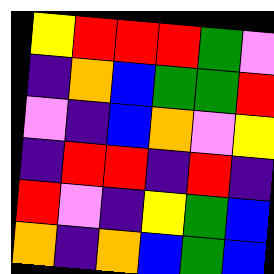[["yellow", "red", "red", "red", "green", "violet"], ["indigo", "orange", "blue", "green", "green", "red"], ["violet", "indigo", "blue", "orange", "violet", "yellow"], ["indigo", "red", "red", "indigo", "red", "indigo"], ["red", "violet", "indigo", "yellow", "green", "blue"], ["orange", "indigo", "orange", "blue", "green", "blue"]]